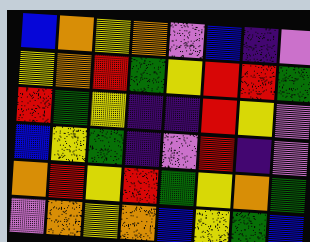[["blue", "orange", "yellow", "orange", "violet", "blue", "indigo", "violet"], ["yellow", "orange", "red", "green", "yellow", "red", "red", "green"], ["red", "green", "yellow", "indigo", "indigo", "red", "yellow", "violet"], ["blue", "yellow", "green", "indigo", "violet", "red", "indigo", "violet"], ["orange", "red", "yellow", "red", "green", "yellow", "orange", "green"], ["violet", "orange", "yellow", "orange", "blue", "yellow", "green", "blue"]]